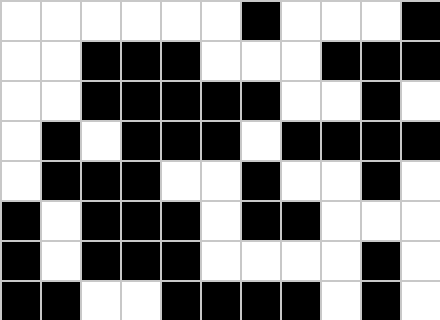[["white", "white", "white", "white", "white", "white", "black", "white", "white", "white", "black"], ["white", "white", "black", "black", "black", "white", "white", "white", "black", "black", "black"], ["white", "white", "black", "black", "black", "black", "black", "white", "white", "black", "white"], ["white", "black", "white", "black", "black", "black", "white", "black", "black", "black", "black"], ["white", "black", "black", "black", "white", "white", "black", "white", "white", "black", "white"], ["black", "white", "black", "black", "black", "white", "black", "black", "white", "white", "white"], ["black", "white", "black", "black", "black", "white", "white", "white", "white", "black", "white"], ["black", "black", "white", "white", "black", "black", "black", "black", "white", "black", "white"]]